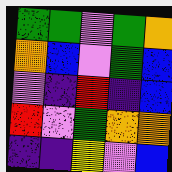[["green", "green", "violet", "green", "orange"], ["orange", "blue", "violet", "green", "blue"], ["violet", "indigo", "red", "indigo", "blue"], ["red", "violet", "green", "orange", "orange"], ["indigo", "indigo", "yellow", "violet", "blue"]]